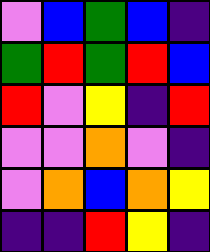[["violet", "blue", "green", "blue", "indigo"], ["green", "red", "green", "red", "blue"], ["red", "violet", "yellow", "indigo", "red"], ["violet", "violet", "orange", "violet", "indigo"], ["violet", "orange", "blue", "orange", "yellow"], ["indigo", "indigo", "red", "yellow", "indigo"]]